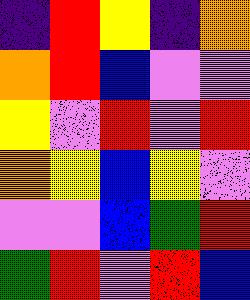[["indigo", "red", "yellow", "indigo", "orange"], ["orange", "red", "blue", "violet", "violet"], ["yellow", "violet", "red", "violet", "red"], ["orange", "yellow", "blue", "yellow", "violet"], ["violet", "violet", "blue", "green", "red"], ["green", "red", "violet", "red", "blue"]]